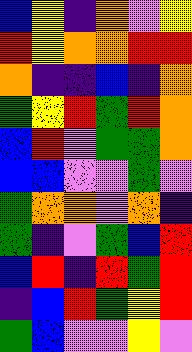[["blue", "yellow", "indigo", "orange", "violet", "yellow"], ["red", "yellow", "orange", "orange", "red", "red"], ["orange", "indigo", "indigo", "blue", "indigo", "orange"], ["green", "yellow", "red", "green", "red", "orange"], ["blue", "red", "violet", "green", "green", "orange"], ["blue", "blue", "violet", "violet", "green", "violet"], ["green", "orange", "orange", "violet", "orange", "indigo"], ["green", "indigo", "violet", "green", "blue", "red"], ["blue", "red", "indigo", "red", "green", "red"], ["indigo", "blue", "red", "green", "yellow", "red"], ["green", "blue", "violet", "violet", "yellow", "violet"]]